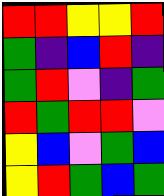[["red", "red", "yellow", "yellow", "red"], ["green", "indigo", "blue", "red", "indigo"], ["green", "red", "violet", "indigo", "green"], ["red", "green", "red", "red", "violet"], ["yellow", "blue", "violet", "green", "blue"], ["yellow", "red", "green", "blue", "green"]]